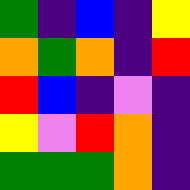[["green", "indigo", "blue", "indigo", "yellow"], ["orange", "green", "orange", "indigo", "red"], ["red", "blue", "indigo", "violet", "indigo"], ["yellow", "violet", "red", "orange", "indigo"], ["green", "green", "green", "orange", "indigo"]]